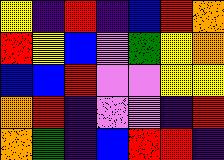[["yellow", "indigo", "red", "indigo", "blue", "red", "orange"], ["red", "yellow", "blue", "violet", "green", "yellow", "orange"], ["blue", "blue", "red", "violet", "violet", "yellow", "yellow"], ["orange", "red", "indigo", "violet", "violet", "indigo", "red"], ["orange", "green", "indigo", "blue", "red", "red", "indigo"]]